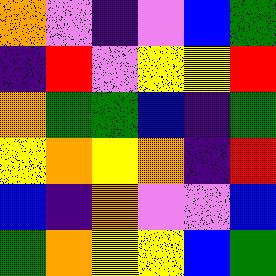[["orange", "violet", "indigo", "violet", "blue", "green"], ["indigo", "red", "violet", "yellow", "yellow", "red"], ["orange", "green", "green", "blue", "indigo", "green"], ["yellow", "orange", "yellow", "orange", "indigo", "red"], ["blue", "indigo", "orange", "violet", "violet", "blue"], ["green", "orange", "yellow", "yellow", "blue", "green"]]